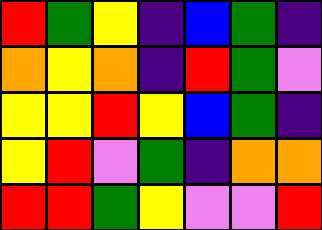[["red", "green", "yellow", "indigo", "blue", "green", "indigo"], ["orange", "yellow", "orange", "indigo", "red", "green", "violet"], ["yellow", "yellow", "red", "yellow", "blue", "green", "indigo"], ["yellow", "red", "violet", "green", "indigo", "orange", "orange"], ["red", "red", "green", "yellow", "violet", "violet", "red"]]